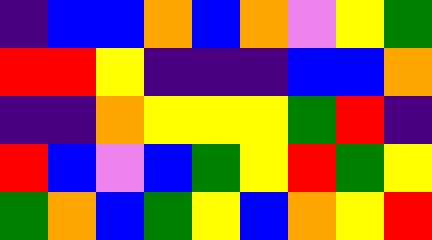[["indigo", "blue", "blue", "orange", "blue", "orange", "violet", "yellow", "green"], ["red", "red", "yellow", "indigo", "indigo", "indigo", "blue", "blue", "orange"], ["indigo", "indigo", "orange", "yellow", "yellow", "yellow", "green", "red", "indigo"], ["red", "blue", "violet", "blue", "green", "yellow", "red", "green", "yellow"], ["green", "orange", "blue", "green", "yellow", "blue", "orange", "yellow", "red"]]